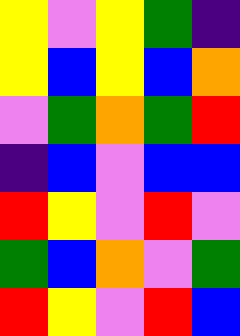[["yellow", "violet", "yellow", "green", "indigo"], ["yellow", "blue", "yellow", "blue", "orange"], ["violet", "green", "orange", "green", "red"], ["indigo", "blue", "violet", "blue", "blue"], ["red", "yellow", "violet", "red", "violet"], ["green", "blue", "orange", "violet", "green"], ["red", "yellow", "violet", "red", "blue"]]